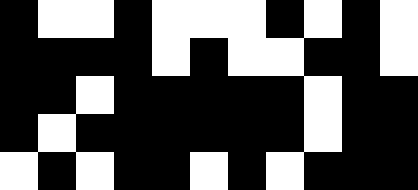[["black", "white", "white", "black", "white", "white", "white", "black", "white", "black", "white"], ["black", "black", "black", "black", "white", "black", "white", "white", "black", "black", "white"], ["black", "black", "white", "black", "black", "black", "black", "black", "white", "black", "black"], ["black", "white", "black", "black", "black", "black", "black", "black", "white", "black", "black"], ["white", "black", "white", "black", "black", "white", "black", "white", "black", "black", "black"]]